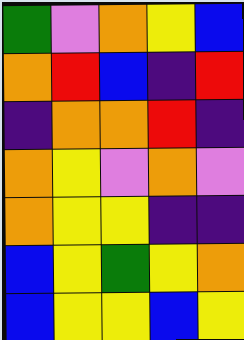[["green", "violet", "orange", "yellow", "blue"], ["orange", "red", "blue", "indigo", "red"], ["indigo", "orange", "orange", "red", "indigo"], ["orange", "yellow", "violet", "orange", "violet"], ["orange", "yellow", "yellow", "indigo", "indigo"], ["blue", "yellow", "green", "yellow", "orange"], ["blue", "yellow", "yellow", "blue", "yellow"]]